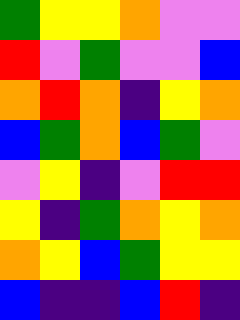[["green", "yellow", "yellow", "orange", "violet", "violet"], ["red", "violet", "green", "violet", "violet", "blue"], ["orange", "red", "orange", "indigo", "yellow", "orange"], ["blue", "green", "orange", "blue", "green", "violet"], ["violet", "yellow", "indigo", "violet", "red", "red"], ["yellow", "indigo", "green", "orange", "yellow", "orange"], ["orange", "yellow", "blue", "green", "yellow", "yellow"], ["blue", "indigo", "indigo", "blue", "red", "indigo"]]